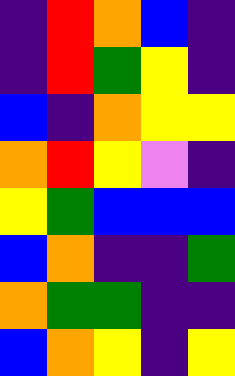[["indigo", "red", "orange", "blue", "indigo"], ["indigo", "red", "green", "yellow", "indigo"], ["blue", "indigo", "orange", "yellow", "yellow"], ["orange", "red", "yellow", "violet", "indigo"], ["yellow", "green", "blue", "blue", "blue"], ["blue", "orange", "indigo", "indigo", "green"], ["orange", "green", "green", "indigo", "indigo"], ["blue", "orange", "yellow", "indigo", "yellow"]]